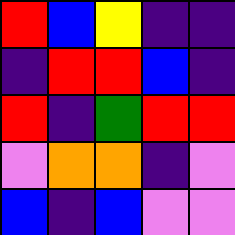[["red", "blue", "yellow", "indigo", "indigo"], ["indigo", "red", "red", "blue", "indigo"], ["red", "indigo", "green", "red", "red"], ["violet", "orange", "orange", "indigo", "violet"], ["blue", "indigo", "blue", "violet", "violet"]]